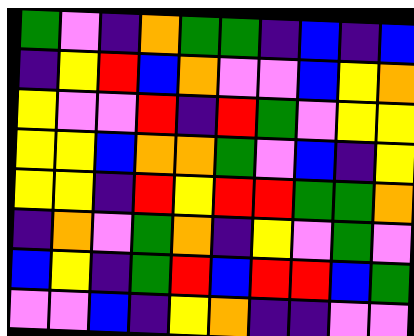[["green", "violet", "indigo", "orange", "green", "green", "indigo", "blue", "indigo", "blue"], ["indigo", "yellow", "red", "blue", "orange", "violet", "violet", "blue", "yellow", "orange"], ["yellow", "violet", "violet", "red", "indigo", "red", "green", "violet", "yellow", "yellow"], ["yellow", "yellow", "blue", "orange", "orange", "green", "violet", "blue", "indigo", "yellow"], ["yellow", "yellow", "indigo", "red", "yellow", "red", "red", "green", "green", "orange"], ["indigo", "orange", "violet", "green", "orange", "indigo", "yellow", "violet", "green", "violet"], ["blue", "yellow", "indigo", "green", "red", "blue", "red", "red", "blue", "green"], ["violet", "violet", "blue", "indigo", "yellow", "orange", "indigo", "indigo", "violet", "violet"]]